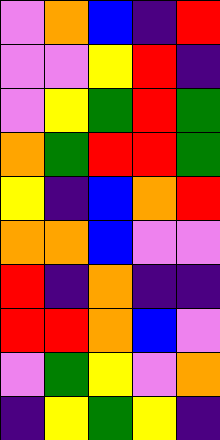[["violet", "orange", "blue", "indigo", "red"], ["violet", "violet", "yellow", "red", "indigo"], ["violet", "yellow", "green", "red", "green"], ["orange", "green", "red", "red", "green"], ["yellow", "indigo", "blue", "orange", "red"], ["orange", "orange", "blue", "violet", "violet"], ["red", "indigo", "orange", "indigo", "indigo"], ["red", "red", "orange", "blue", "violet"], ["violet", "green", "yellow", "violet", "orange"], ["indigo", "yellow", "green", "yellow", "indigo"]]